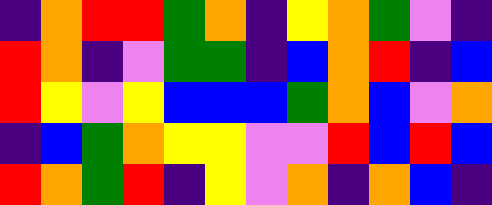[["indigo", "orange", "red", "red", "green", "orange", "indigo", "yellow", "orange", "green", "violet", "indigo"], ["red", "orange", "indigo", "violet", "green", "green", "indigo", "blue", "orange", "red", "indigo", "blue"], ["red", "yellow", "violet", "yellow", "blue", "blue", "blue", "green", "orange", "blue", "violet", "orange"], ["indigo", "blue", "green", "orange", "yellow", "yellow", "violet", "violet", "red", "blue", "red", "blue"], ["red", "orange", "green", "red", "indigo", "yellow", "violet", "orange", "indigo", "orange", "blue", "indigo"]]